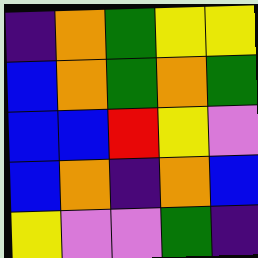[["indigo", "orange", "green", "yellow", "yellow"], ["blue", "orange", "green", "orange", "green"], ["blue", "blue", "red", "yellow", "violet"], ["blue", "orange", "indigo", "orange", "blue"], ["yellow", "violet", "violet", "green", "indigo"]]